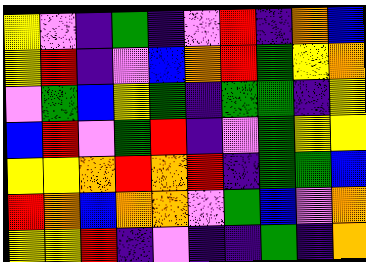[["yellow", "violet", "indigo", "green", "indigo", "violet", "red", "indigo", "orange", "blue"], ["yellow", "red", "indigo", "violet", "blue", "orange", "red", "green", "yellow", "orange"], ["violet", "green", "blue", "yellow", "green", "indigo", "green", "green", "indigo", "yellow"], ["blue", "red", "violet", "green", "red", "indigo", "violet", "green", "yellow", "yellow"], ["yellow", "yellow", "orange", "red", "orange", "red", "indigo", "green", "green", "blue"], ["red", "orange", "blue", "orange", "orange", "violet", "green", "blue", "violet", "orange"], ["yellow", "yellow", "red", "indigo", "violet", "indigo", "indigo", "green", "indigo", "orange"]]